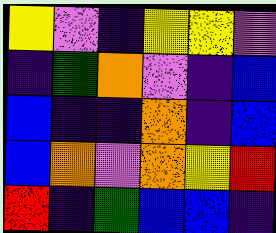[["yellow", "violet", "indigo", "yellow", "yellow", "violet"], ["indigo", "green", "orange", "violet", "indigo", "blue"], ["blue", "indigo", "indigo", "orange", "indigo", "blue"], ["blue", "orange", "violet", "orange", "yellow", "red"], ["red", "indigo", "green", "blue", "blue", "indigo"]]